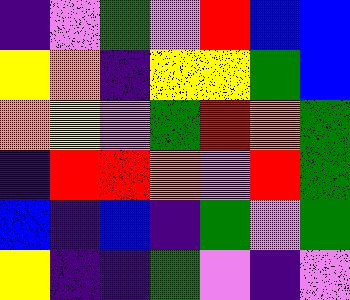[["indigo", "violet", "green", "violet", "red", "blue", "blue"], ["yellow", "orange", "indigo", "yellow", "yellow", "green", "blue"], ["orange", "yellow", "violet", "green", "red", "orange", "green"], ["indigo", "red", "red", "orange", "violet", "red", "green"], ["blue", "indigo", "blue", "indigo", "green", "violet", "green"], ["yellow", "indigo", "indigo", "green", "violet", "indigo", "violet"]]